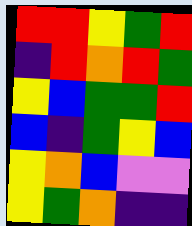[["red", "red", "yellow", "green", "red"], ["indigo", "red", "orange", "red", "green"], ["yellow", "blue", "green", "green", "red"], ["blue", "indigo", "green", "yellow", "blue"], ["yellow", "orange", "blue", "violet", "violet"], ["yellow", "green", "orange", "indigo", "indigo"]]